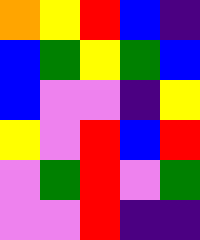[["orange", "yellow", "red", "blue", "indigo"], ["blue", "green", "yellow", "green", "blue"], ["blue", "violet", "violet", "indigo", "yellow"], ["yellow", "violet", "red", "blue", "red"], ["violet", "green", "red", "violet", "green"], ["violet", "violet", "red", "indigo", "indigo"]]